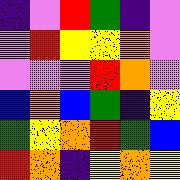[["indigo", "violet", "red", "green", "indigo", "violet"], ["violet", "red", "yellow", "yellow", "orange", "violet"], ["violet", "violet", "violet", "red", "orange", "violet"], ["blue", "orange", "blue", "green", "indigo", "yellow"], ["green", "yellow", "orange", "red", "green", "blue"], ["red", "orange", "indigo", "yellow", "orange", "yellow"]]